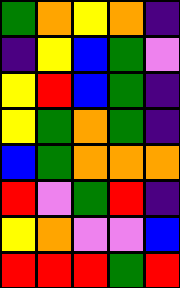[["green", "orange", "yellow", "orange", "indigo"], ["indigo", "yellow", "blue", "green", "violet"], ["yellow", "red", "blue", "green", "indigo"], ["yellow", "green", "orange", "green", "indigo"], ["blue", "green", "orange", "orange", "orange"], ["red", "violet", "green", "red", "indigo"], ["yellow", "orange", "violet", "violet", "blue"], ["red", "red", "red", "green", "red"]]